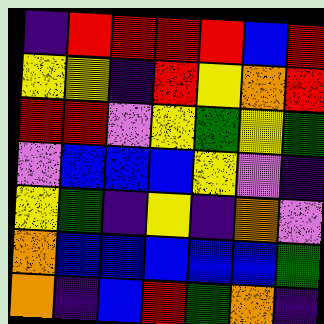[["indigo", "red", "red", "red", "red", "blue", "red"], ["yellow", "yellow", "indigo", "red", "yellow", "orange", "red"], ["red", "red", "violet", "yellow", "green", "yellow", "green"], ["violet", "blue", "blue", "blue", "yellow", "violet", "indigo"], ["yellow", "green", "indigo", "yellow", "indigo", "orange", "violet"], ["orange", "blue", "blue", "blue", "blue", "blue", "green"], ["orange", "indigo", "blue", "red", "green", "orange", "indigo"]]